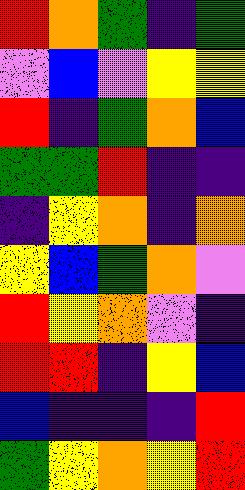[["red", "orange", "green", "indigo", "green"], ["violet", "blue", "violet", "yellow", "yellow"], ["red", "indigo", "green", "orange", "blue"], ["green", "green", "red", "indigo", "indigo"], ["indigo", "yellow", "orange", "indigo", "orange"], ["yellow", "blue", "green", "orange", "violet"], ["red", "yellow", "orange", "violet", "indigo"], ["red", "red", "indigo", "yellow", "blue"], ["blue", "indigo", "indigo", "indigo", "red"], ["green", "yellow", "orange", "yellow", "red"]]